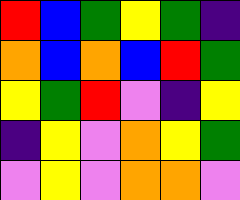[["red", "blue", "green", "yellow", "green", "indigo"], ["orange", "blue", "orange", "blue", "red", "green"], ["yellow", "green", "red", "violet", "indigo", "yellow"], ["indigo", "yellow", "violet", "orange", "yellow", "green"], ["violet", "yellow", "violet", "orange", "orange", "violet"]]